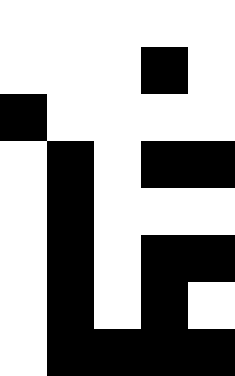[["white", "white", "white", "white", "white"], ["white", "white", "white", "black", "white"], ["black", "white", "white", "white", "white"], ["white", "black", "white", "black", "black"], ["white", "black", "white", "white", "white"], ["white", "black", "white", "black", "black"], ["white", "black", "white", "black", "white"], ["white", "black", "black", "black", "black"]]